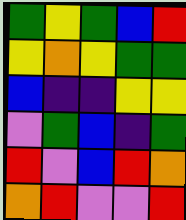[["green", "yellow", "green", "blue", "red"], ["yellow", "orange", "yellow", "green", "green"], ["blue", "indigo", "indigo", "yellow", "yellow"], ["violet", "green", "blue", "indigo", "green"], ["red", "violet", "blue", "red", "orange"], ["orange", "red", "violet", "violet", "red"]]